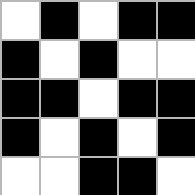[["white", "black", "white", "black", "black"], ["black", "white", "black", "white", "white"], ["black", "black", "white", "black", "black"], ["black", "white", "black", "white", "black"], ["white", "white", "black", "black", "white"]]